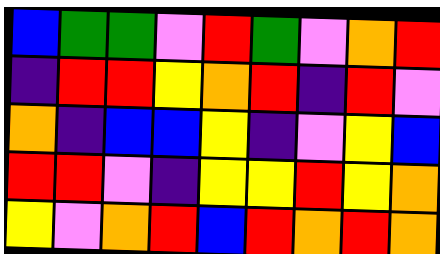[["blue", "green", "green", "violet", "red", "green", "violet", "orange", "red"], ["indigo", "red", "red", "yellow", "orange", "red", "indigo", "red", "violet"], ["orange", "indigo", "blue", "blue", "yellow", "indigo", "violet", "yellow", "blue"], ["red", "red", "violet", "indigo", "yellow", "yellow", "red", "yellow", "orange"], ["yellow", "violet", "orange", "red", "blue", "red", "orange", "red", "orange"]]